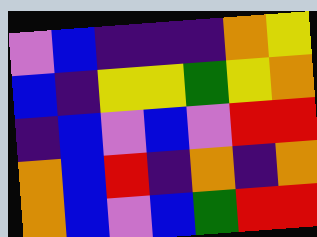[["violet", "blue", "indigo", "indigo", "indigo", "orange", "yellow"], ["blue", "indigo", "yellow", "yellow", "green", "yellow", "orange"], ["indigo", "blue", "violet", "blue", "violet", "red", "red"], ["orange", "blue", "red", "indigo", "orange", "indigo", "orange"], ["orange", "blue", "violet", "blue", "green", "red", "red"]]